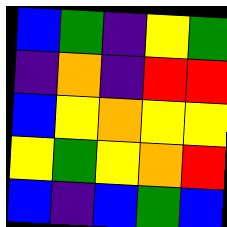[["blue", "green", "indigo", "yellow", "green"], ["indigo", "orange", "indigo", "red", "red"], ["blue", "yellow", "orange", "yellow", "yellow"], ["yellow", "green", "yellow", "orange", "red"], ["blue", "indigo", "blue", "green", "blue"]]